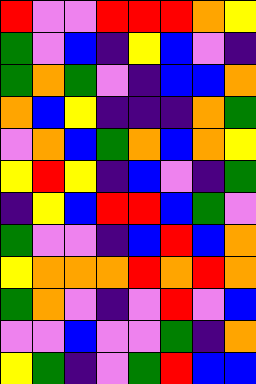[["red", "violet", "violet", "red", "red", "red", "orange", "yellow"], ["green", "violet", "blue", "indigo", "yellow", "blue", "violet", "indigo"], ["green", "orange", "green", "violet", "indigo", "blue", "blue", "orange"], ["orange", "blue", "yellow", "indigo", "indigo", "indigo", "orange", "green"], ["violet", "orange", "blue", "green", "orange", "blue", "orange", "yellow"], ["yellow", "red", "yellow", "indigo", "blue", "violet", "indigo", "green"], ["indigo", "yellow", "blue", "red", "red", "blue", "green", "violet"], ["green", "violet", "violet", "indigo", "blue", "red", "blue", "orange"], ["yellow", "orange", "orange", "orange", "red", "orange", "red", "orange"], ["green", "orange", "violet", "indigo", "violet", "red", "violet", "blue"], ["violet", "violet", "blue", "violet", "violet", "green", "indigo", "orange"], ["yellow", "green", "indigo", "violet", "green", "red", "blue", "blue"]]